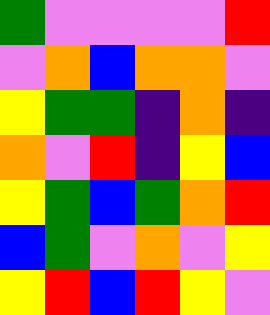[["green", "violet", "violet", "violet", "violet", "red"], ["violet", "orange", "blue", "orange", "orange", "violet"], ["yellow", "green", "green", "indigo", "orange", "indigo"], ["orange", "violet", "red", "indigo", "yellow", "blue"], ["yellow", "green", "blue", "green", "orange", "red"], ["blue", "green", "violet", "orange", "violet", "yellow"], ["yellow", "red", "blue", "red", "yellow", "violet"]]